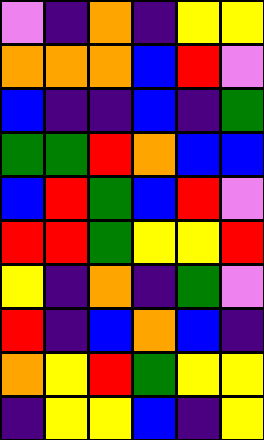[["violet", "indigo", "orange", "indigo", "yellow", "yellow"], ["orange", "orange", "orange", "blue", "red", "violet"], ["blue", "indigo", "indigo", "blue", "indigo", "green"], ["green", "green", "red", "orange", "blue", "blue"], ["blue", "red", "green", "blue", "red", "violet"], ["red", "red", "green", "yellow", "yellow", "red"], ["yellow", "indigo", "orange", "indigo", "green", "violet"], ["red", "indigo", "blue", "orange", "blue", "indigo"], ["orange", "yellow", "red", "green", "yellow", "yellow"], ["indigo", "yellow", "yellow", "blue", "indigo", "yellow"]]